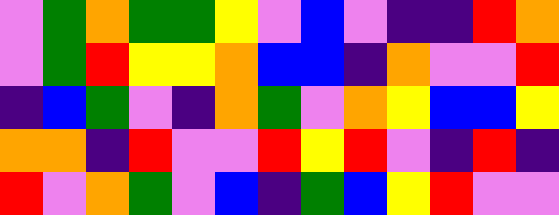[["violet", "green", "orange", "green", "green", "yellow", "violet", "blue", "violet", "indigo", "indigo", "red", "orange"], ["violet", "green", "red", "yellow", "yellow", "orange", "blue", "blue", "indigo", "orange", "violet", "violet", "red"], ["indigo", "blue", "green", "violet", "indigo", "orange", "green", "violet", "orange", "yellow", "blue", "blue", "yellow"], ["orange", "orange", "indigo", "red", "violet", "violet", "red", "yellow", "red", "violet", "indigo", "red", "indigo"], ["red", "violet", "orange", "green", "violet", "blue", "indigo", "green", "blue", "yellow", "red", "violet", "violet"]]